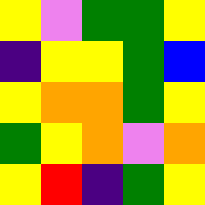[["yellow", "violet", "green", "green", "yellow"], ["indigo", "yellow", "yellow", "green", "blue"], ["yellow", "orange", "orange", "green", "yellow"], ["green", "yellow", "orange", "violet", "orange"], ["yellow", "red", "indigo", "green", "yellow"]]